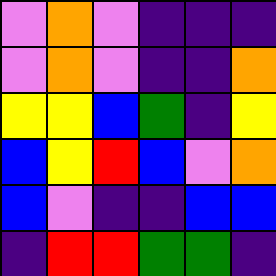[["violet", "orange", "violet", "indigo", "indigo", "indigo"], ["violet", "orange", "violet", "indigo", "indigo", "orange"], ["yellow", "yellow", "blue", "green", "indigo", "yellow"], ["blue", "yellow", "red", "blue", "violet", "orange"], ["blue", "violet", "indigo", "indigo", "blue", "blue"], ["indigo", "red", "red", "green", "green", "indigo"]]